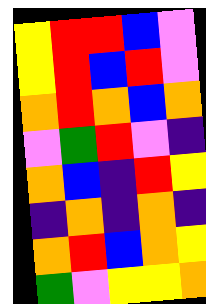[["yellow", "red", "red", "blue", "violet"], ["yellow", "red", "blue", "red", "violet"], ["orange", "red", "orange", "blue", "orange"], ["violet", "green", "red", "violet", "indigo"], ["orange", "blue", "indigo", "red", "yellow"], ["indigo", "orange", "indigo", "orange", "indigo"], ["orange", "red", "blue", "orange", "yellow"], ["green", "violet", "yellow", "yellow", "orange"]]